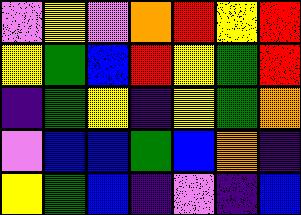[["violet", "yellow", "violet", "orange", "red", "yellow", "red"], ["yellow", "green", "blue", "red", "yellow", "green", "red"], ["indigo", "green", "yellow", "indigo", "yellow", "green", "orange"], ["violet", "blue", "blue", "green", "blue", "orange", "indigo"], ["yellow", "green", "blue", "indigo", "violet", "indigo", "blue"]]